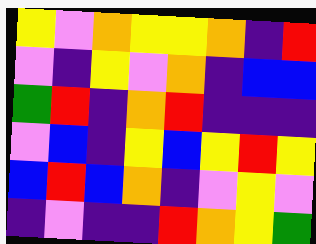[["yellow", "violet", "orange", "yellow", "yellow", "orange", "indigo", "red"], ["violet", "indigo", "yellow", "violet", "orange", "indigo", "blue", "blue"], ["green", "red", "indigo", "orange", "red", "indigo", "indigo", "indigo"], ["violet", "blue", "indigo", "yellow", "blue", "yellow", "red", "yellow"], ["blue", "red", "blue", "orange", "indigo", "violet", "yellow", "violet"], ["indigo", "violet", "indigo", "indigo", "red", "orange", "yellow", "green"]]